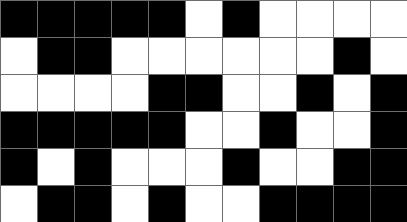[["black", "black", "black", "black", "black", "white", "black", "white", "white", "white", "white"], ["white", "black", "black", "white", "white", "white", "white", "white", "white", "black", "white"], ["white", "white", "white", "white", "black", "black", "white", "white", "black", "white", "black"], ["black", "black", "black", "black", "black", "white", "white", "black", "white", "white", "black"], ["black", "white", "black", "white", "white", "white", "black", "white", "white", "black", "black"], ["white", "black", "black", "white", "black", "white", "white", "black", "black", "black", "black"]]